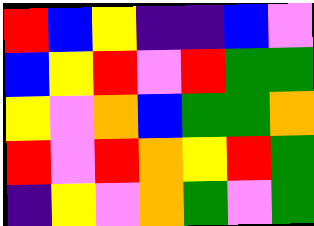[["red", "blue", "yellow", "indigo", "indigo", "blue", "violet"], ["blue", "yellow", "red", "violet", "red", "green", "green"], ["yellow", "violet", "orange", "blue", "green", "green", "orange"], ["red", "violet", "red", "orange", "yellow", "red", "green"], ["indigo", "yellow", "violet", "orange", "green", "violet", "green"]]